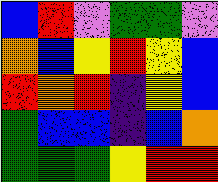[["blue", "red", "violet", "green", "green", "violet"], ["orange", "blue", "yellow", "red", "yellow", "blue"], ["red", "orange", "red", "indigo", "yellow", "blue"], ["green", "blue", "blue", "indigo", "blue", "orange"], ["green", "green", "green", "yellow", "red", "red"]]